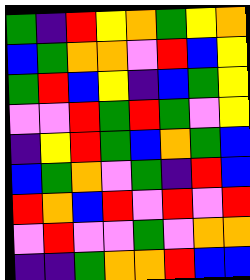[["green", "indigo", "red", "yellow", "orange", "green", "yellow", "orange"], ["blue", "green", "orange", "orange", "violet", "red", "blue", "yellow"], ["green", "red", "blue", "yellow", "indigo", "blue", "green", "yellow"], ["violet", "violet", "red", "green", "red", "green", "violet", "yellow"], ["indigo", "yellow", "red", "green", "blue", "orange", "green", "blue"], ["blue", "green", "orange", "violet", "green", "indigo", "red", "blue"], ["red", "orange", "blue", "red", "violet", "red", "violet", "red"], ["violet", "red", "violet", "violet", "green", "violet", "orange", "orange"], ["indigo", "indigo", "green", "orange", "orange", "red", "blue", "blue"]]